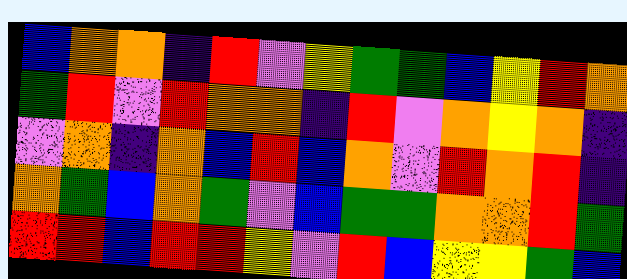[["blue", "orange", "orange", "indigo", "red", "violet", "yellow", "green", "green", "blue", "yellow", "red", "orange"], ["green", "red", "violet", "red", "orange", "orange", "indigo", "red", "violet", "orange", "yellow", "orange", "indigo"], ["violet", "orange", "indigo", "orange", "blue", "red", "blue", "orange", "violet", "red", "orange", "red", "indigo"], ["orange", "green", "blue", "orange", "green", "violet", "blue", "green", "green", "orange", "orange", "red", "green"], ["red", "red", "blue", "red", "red", "yellow", "violet", "red", "blue", "yellow", "yellow", "green", "blue"]]